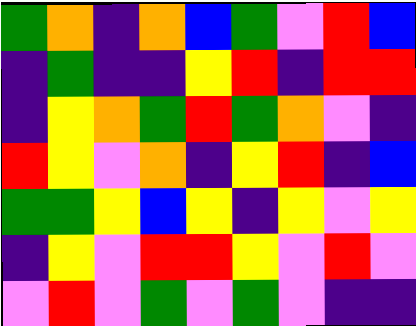[["green", "orange", "indigo", "orange", "blue", "green", "violet", "red", "blue"], ["indigo", "green", "indigo", "indigo", "yellow", "red", "indigo", "red", "red"], ["indigo", "yellow", "orange", "green", "red", "green", "orange", "violet", "indigo"], ["red", "yellow", "violet", "orange", "indigo", "yellow", "red", "indigo", "blue"], ["green", "green", "yellow", "blue", "yellow", "indigo", "yellow", "violet", "yellow"], ["indigo", "yellow", "violet", "red", "red", "yellow", "violet", "red", "violet"], ["violet", "red", "violet", "green", "violet", "green", "violet", "indigo", "indigo"]]